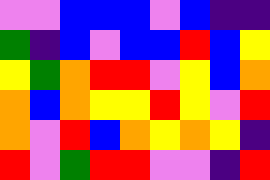[["violet", "violet", "blue", "blue", "blue", "violet", "blue", "indigo", "indigo"], ["green", "indigo", "blue", "violet", "blue", "blue", "red", "blue", "yellow"], ["yellow", "green", "orange", "red", "red", "violet", "yellow", "blue", "orange"], ["orange", "blue", "orange", "yellow", "yellow", "red", "yellow", "violet", "red"], ["orange", "violet", "red", "blue", "orange", "yellow", "orange", "yellow", "indigo"], ["red", "violet", "green", "red", "red", "violet", "violet", "indigo", "red"]]